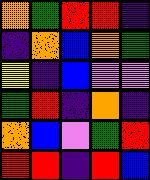[["orange", "green", "red", "red", "indigo"], ["indigo", "orange", "blue", "orange", "green"], ["yellow", "indigo", "blue", "violet", "violet"], ["green", "red", "indigo", "orange", "indigo"], ["orange", "blue", "violet", "green", "red"], ["red", "red", "indigo", "red", "blue"]]